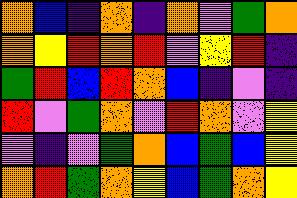[["orange", "blue", "indigo", "orange", "indigo", "orange", "violet", "green", "orange"], ["orange", "yellow", "red", "orange", "red", "violet", "yellow", "red", "indigo"], ["green", "red", "blue", "red", "orange", "blue", "indigo", "violet", "indigo"], ["red", "violet", "green", "orange", "violet", "red", "orange", "violet", "yellow"], ["violet", "indigo", "violet", "green", "orange", "blue", "green", "blue", "yellow"], ["orange", "red", "green", "orange", "yellow", "blue", "green", "orange", "yellow"]]